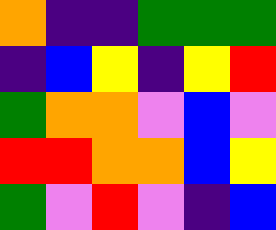[["orange", "indigo", "indigo", "green", "green", "green"], ["indigo", "blue", "yellow", "indigo", "yellow", "red"], ["green", "orange", "orange", "violet", "blue", "violet"], ["red", "red", "orange", "orange", "blue", "yellow"], ["green", "violet", "red", "violet", "indigo", "blue"]]